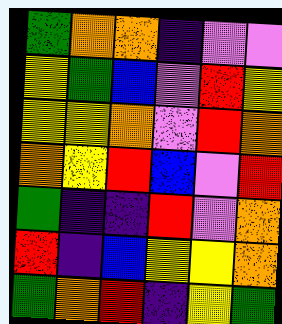[["green", "orange", "orange", "indigo", "violet", "violet"], ["yellow", "green", "blue", "violet", "red", "yellow"], ["yellow", "yellow", "orange", "violet", "red", "orange"], ["orange", "yellow", "red", "blue", "violet", "red"], ["green", "indigo", "indigo", "red", "violet", "orange"], ["red", "indigo", "blue", "yellow", "yellow", "orange"], ["green", "orange", "red", "indigo", "yellow", "green"]]